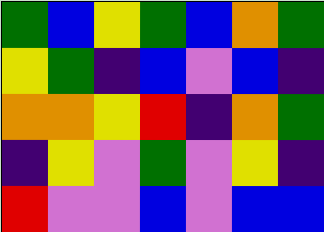[["green", "blue", "yellow", "green", "blue", "orange", "green"], ["yellow", "green", "indigo", "blue", "violet", "blue", "indigo"], ["orange", "orange", "yellow", "red", "indigo", "orange", "green"], ["indigo", "yellow", "violet", "green", "violet", "yellow", "indigo"], ["red", "violet", "violet", "blue", "violet", "blue", "blue"]]